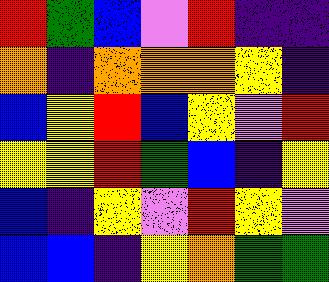[["red", "green", "blue", "violet", "red", "indigo", "indigo"], ["orange", "indigo", "orange", "orange", "orange", "yellow", "indigo"], ["blue", "yellow", "red", "blue", "yellow", "violet", "red"], ["yellow", "yellow", "red", "green", "blue", "indigo", "yellow"], ["blue", "indigo", "yellow", "violet", "red", "yellow", "violet"], ["blue", "blue", "indigo", "yellow", "orange", "green", "green"]]